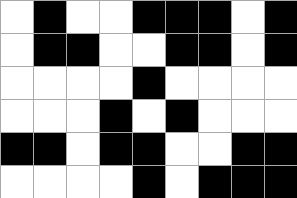[["white", "black", "white", "white", "black", "black", "black", "white", "black"], ["white", "black", "black", "white", "white", "black", "black", "white", "black"], ["white", "white", "white", "white", "black", "white", "white", "white", "white"], ["white", "white", "white", "black", "white", "black", "white", "white", "white"], ["black", "black", "white", "black", "black", "white", "white", "black", "black"], ["white", "white", "white", "white", "black", "white", "black", "black", "black"]]